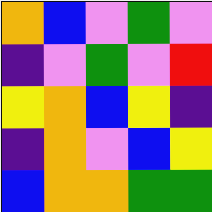[["orange", "blue", "violet", "green", "violet"], ["indigo", "violet", "green", "violet", "red"], ["yellow", "orange", "blue", "yellow", "indigo"], ["indigo", "orange", "violet", "blue", "yellow"], ["blue", "orange", "orange", "green", "green"]]